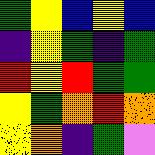[["green", "yellow", "blue", "yellow", "blue"], ["indigo", "yellow", "green", "indigo", "green"], ["red", "yellow", "red", "green", "green"], ["yellow", "green", "orange", "red", "orange"], ["yellow", "orange", "indigo", "green", "violet"]]